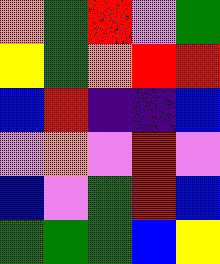[["orange", "green", "red", "violet", "green"], ["yellow", "green", "orange", "red", "red"], ["blue", "red", "indigo", "indigo", "blue"], ["violet", "orange", "violet", "red", "violet"], ["blue", "violet", "green", "red", "blue"], ["green", "green", "green", "blue", "yellow"]]